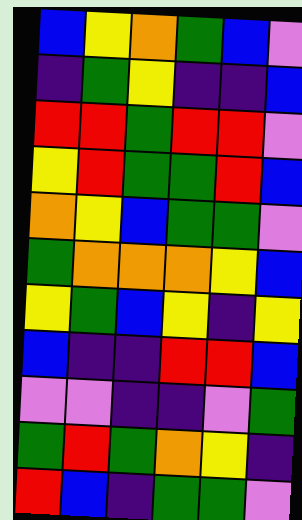[["blue", "yellow", "orange", "green", "blue", "violet"], ["indigo", "green", "yellow", "indigo", "indigo", "blue"], ["red", "red", "green", "red", "red", "violet"], ["yellow", "red", "green", "green", "red", "blue"], ["orange", "yellow", "blue", "green", "green", "violet"], ["green", "orange", "orange", "orange", "yellow", "blue"], ["yellow", "green", "blue", "yellow", "indigo", "yellow"], ["blue", "indigo", "indigo", "red", "red", "blue"], ["violet", "violet", "indigo", "indigo", "violet", "green"], ["green", "red", "green", "orange", "yellow", "indigo"], ["red", "blue", "indigo", "green", "green", "violet"]]